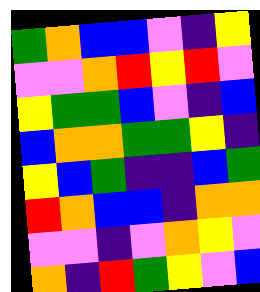[["green", "orange", "blue", "blue", "violet", "indigo", "yellow"], ["violet", "violet", "orange", "red", "yellow", "red", "violet"], ["yellow", "green", "green", "blue", "violet", "indigo", "blue"], ["blue", "orange", "orange", "green", "green", "yellow", "indigo"], ["yellow", "blue", "green", "indigo", "indigo", "blue", "green"], ["red", "orange", "blue", "blue", "indigo", "orange", "orange"], ["violet", "violet", "indigo", "violet", "orange", "yellow", "violet"], ["orange", "indigo", "red", "green", "yellow", "violet", "blue"]]